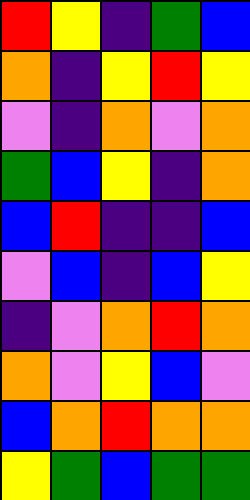[["red", "yellow", "indigo", "green", "blue"], ["orange", "indigo", "yellow", "red", "yellow"], ["violet", "indigo", "orange", "violet", "orange"], ["green", "blue", "yellow", "indigo", "orange"], ["blue", "red", "indigo", "indigo", "blue"], ["violet", "blue", "indigo", "blue", "yellow"], ["indigo", "violet", "orange", "red", "orange"], ["orange", "violet", "yellow", "blue", "violet"], ["blue", "orange", "red", "orange", "orange"], ["yellow", "green", "blue", "green", "green"]]